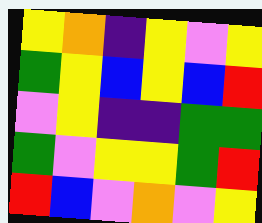[["yellow", "orange", "indigo", "yellow", "violet", "yellow"], ["green", "yellow", "blue", "yellow", "blue", "red"], ["violet", "yellow", "indigo", "indigo", "green", "green"], ["green", "violet", "yellow", "yellow", "green", "red"], ["red", "blue", "violet", "orange", "violet", "yellow"]]